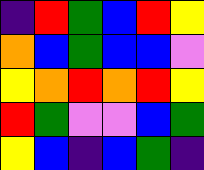[["indigo", "red", "green", "blue", "red", "yellow"], ["orange", "blue", "green", "blue", "blue", "violet"], ["yellow", "orange", "red", "orange", "red", "yellow"], ["red", "green", "violet", "violet", "blue", "green"], ["yellow", "blue", "indigo", "blue", "green", "indigo"]]